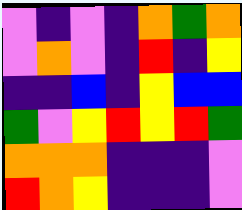[["violet", "indigo", "violet", "indigo", "orange", "green", "orange"], ["violet", "orange", "violet", "indigo", "red", "indigo", "yellow"], ["indigo", "indigo", "blue", "indigo", "yellow", "blue", "blue"], ["green", "violet", "yellow", "red", "yellow", "red", "green"], ["orange", "orange", "orange", "indigo", "indigo", "indigo", "violet"], ["red", "orange", "yellow", "indigo", "indigo", "indigo", "violet"]]